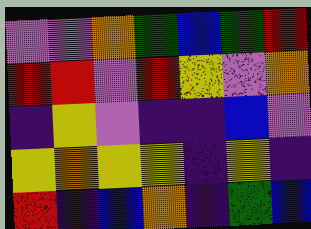[["violet", "violet", "orange", "green", "blue", "green", "red"], ["red", "red", "violet", "red", "yellow", "violet", "orange"], ["indigo", "yellow", "violet", "indigo", "indigo", "blue", "violet"], ["yellow", "orange", "yellow", "yellow", "indigo", "yellow", "indigo"], ["red", "indigo", "blue", "orange", "indigo", "green", "blue"]]